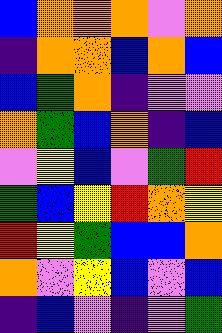[["blue", "orange", "orange", "orange", "violet", "orange"], ["indigo", "orange", "orange", "blue", "orange", "blue"], ["blue", "green", "orange", "indigo", "violet", "violet"], ["orange", "green", "blue", "orange", "indigo", "blue"], ["violet", "yellow", "blue", "violet", "green", "red"], ["green", "blue", "yellow", "red", "orange", "yellow"], ["red", "yellow", "green", "blue", "blue", "orange"], ["orange", "violet", "yellow", "blue", "violet", "blue"], ["indigo", "blue", "violet", "indigo", "violet", "green"]]